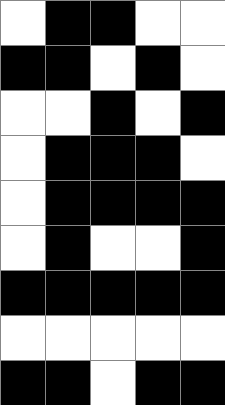[["white", "black", "black", "white", "white"], ["black", "black", "white", "black", "white"], ["white", "white", "black", "white", "black"], ["white", "black", "black", "black", "white"], ["white", "black", "black", "black", "black"], ["white", "black", "white", "white", "black"], ["black", "black", "black", "black", "black"], ["white", "white", "white", "white", "white"], ["black", "black", "white", "black", "black"]]